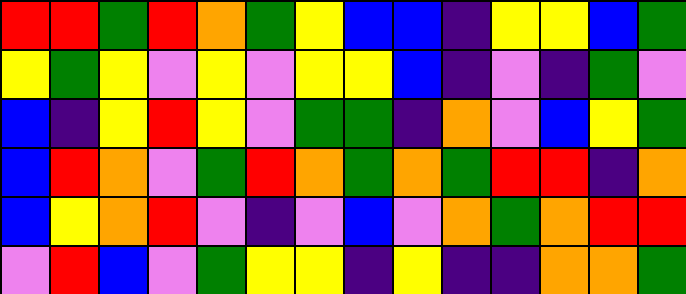[["red", "red", "green", "red", "orange", "green", "yellow", "blue", "blue", "indigo", "yellow", "yellow", "blue", "green"], ["yellow", "green", "yellow", "violet", "yellow", "violet", "yellow", "yellow", "blue", "indigo", "violet", "indigo", "green", "violet"], ["blue", "indigo", "yellow", "red", "yellow", "violet", "green", "green", "indigo", "orange", "violet", "blue", "yellow", "green"], ["blue", "red", "orange", "violet", "green", "red", "orange", "green", "orange", "green", "red", "red", "indigo", "orange"], ["blue", "yellow", "orange", "red", "violet", "indigo", "violet", "blue", "violet", "orange", "green", "orange", "red", "red"], ["violet", "red", "blue", "violet", "green", "yellow", "yellow", "indigo", "yellow", "indigo", "indigo", "orange", "orange", "green"]]